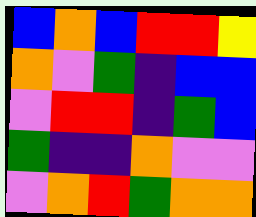[["blue", "orange", "blue", "red", "red", "yellow"], ["orange", "violet", "green", "indigo", "blue", "blue"], ["violet", "red", "red", "indigo", "green", "blue"], ["green", "indigo", "indigo", "orange", "violet", "violet"], ["violet", "orange", "red", "green", "orange", "orange"]]